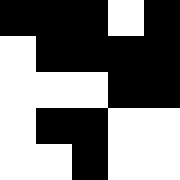[["black", "black", "black", "white", "black"], ["white", "black", "black", "black", "black"], ["white", "white", "white", "black", "black"], ["white", "black", "black", "white", "white"], ["white", "white", "black", "white", "white"]]